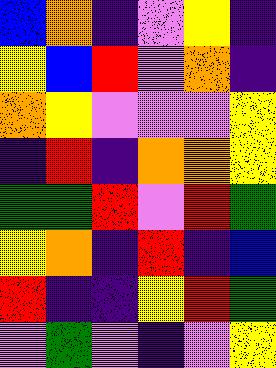[["blue", "orange", "indigo", "violet", "yellow", "indigo"], ["yellow", "blue", "red", "violet", "orange", "indigo"], ["orange", "yellow", "violet", "violet", "violet", "yellow"], ["indigo", "red", "indigo", "orange", "orange", "yellow"], ["green", "green", "red", "violet", "red", "green"], ["yellow", "orange", "indigo", "red", "indigo", "blue"], ["red", "indigo", "indigo", "yellow", "red", "green"], ["violet", "green", "violet", "indigo", "violet", "yellow"]]